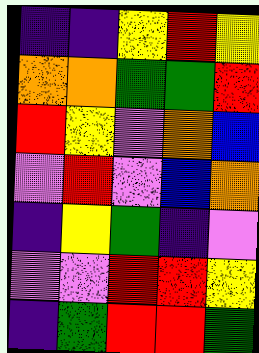[["indigo", "indigo", "yellow", "red", "yellow"], ["orange", "orange", "green", "green", "red"], ["red", "yellow", "violet", "orange", "blue"], ["violet", "red", "violet", "blue", "orange"], ["indigo", "yellow", "green", "indigo", "violet"], ["violet", "violet", "red", "red", "yellow"], ["indigo", "green", "red", "red", "green"]]